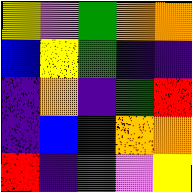[["yellow", "violet", "green", "orange", "orange"], ["blue", "yellow", "green", "indigo", "indigo"], ["indigo", "orange", "indigo", "green", "red"], ["indigo", "blue", "indigo", "orange", "orange"], ["red", "indigo", "green", "violet", "yellow"]]